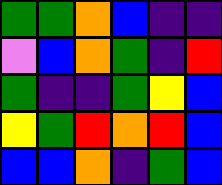[["green", "green", "orange", "blue", "indigo", "indigo"], ["violet", "blue", "orange", "green", "indigo", "red"], ["green", "indigo", "indigo", "green", "yellow", "blue"], ["yellow", "green", "red", "orange", "red", "blue"], ["blue", "blue", "orange", "indigo", "green", "blue"]]